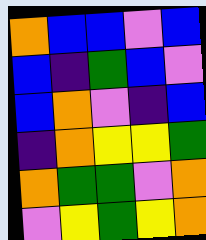[["orange", "blue", "blue", "violet", "blue"], ["blue", "indigo", "green", "blue", "violet"], ["blue", "orange", "violet", "indigo", "blue"], ["indigo", "orange", "yellow", "yellow", "green"], ["orange", "green", "green", "violet", "orange"], ["violet", "yellow", "green", "yellow", "orange"]]